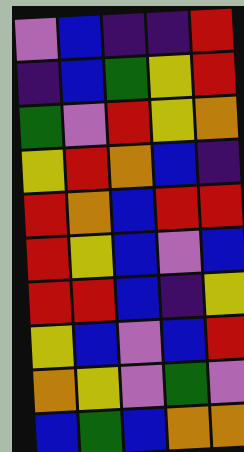[["violet", "blue", "indigo", "indigo", "red"], ["indigo", "blue", "green", "yellow", "red"], ["green", "violet", "red", "yellow", "orange"], ["yellow", "red", "orange", "blue", "indigo"], ["red", "orange", "blue", "red", "red"], ["red", "yellow", "blue", "violet", "blue"], ["red", "red", "blue", "indigo", "yellow"], ["yellow", "blue", "violet", "blue", "red"], ["orange", "yellow", "violet", "green", "violet"], ["blue", "green", "blue", "orange", "orange"]]